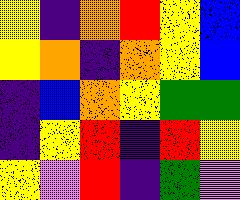[["yellow", "indigo", "orange", "red", "yellow", "blue"], ["yellow", "orange", "indigo", "orange", "yellow", "blue"], ["indigo", "blue", "orange", "yellow", "green", "green"], ["indigo", "yellow", "red", "indigo", "red", "yellow"], ["yellow", "violet", "red", "indigo", "green", "violet"]]